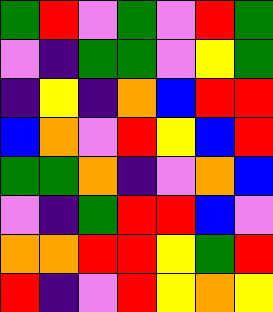[["green", "red", "violet", "green", "violet", "red", "green"], ["violet", "indigo", "green", "green", "violet", "yellow", "green"], ["indigo", "yellow", "indigo", "orange", "blue", "red", "red"], ["blue", "orange", "violet", "red", "yellow", "blue", "red"], ["green", "green", "orange", "indigo", "violet", "orange", "blue"], ["violet", "indigo", "green", "red", "red", "blue", "violet"], ["orange", "orange", "red", "red", "yellow", "green", "red"], ["red", "indigo", "violet", "red", "yellow", "orange", "yellow"]]